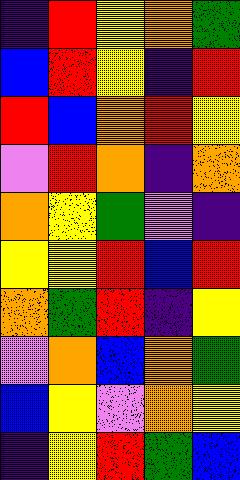[["indigo", "red", "yellow", "orange", "green"], ["blue", "red", "yellow", "indigo", "red"], ["red", "blue", "orange", "red", "yellow"], ["violet", "red", "orange", "indigo", "orange"], ["orange", "yellow", "green", "violet", "indigo"], ["yellow", "yellow", "red", "blue", "red"], ["orange", "green", "red", "indigo", "yellow"], ["violet", "orange", "blue", "orange", "green"], ["blue", "yellow", "violet", "orange", "yellow"], ["indigo", "yellow", "red", "green", "blue"]]